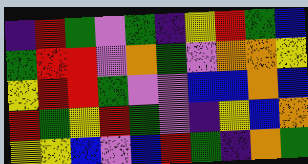[["indigo", "red", "green", "violet", "green", "indigo", "yellow", "red", "green", "blue"], ["green", "red", "red", "violet", "orange", "green", "violet", "orange", "orange", "yellow"], ["yellow", "red", "red", "green", "violet", "violet", "blue", "blue", "orange", "blue"], ["red", "green", "yellow", "red", "green", "violet", "indigo", "yellow", "blue", "orange"], ["yellow", "yellow", "blue", "violet", "blue", "red", "green", "indigo", "orange", "green"]]